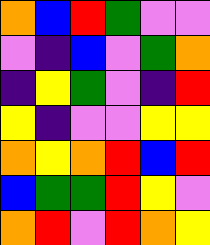[["orange", "blue", "red", "green", "violet", "violet"], ["violet", "indigo", "blue", "violet", "green", "orange"], ["indigo", "yellow", "green", "violet", "indigo", "red"], ["yellow", "indigo", "violet", "violet", "yellow", "yellow"], ["orange", "yellow", "orange", "red", "blue", "red"], ["blue", "green", "green", "red", "yellow", "violet"], ["orange", "red", "violet", "red", "orange", "yellow"]]